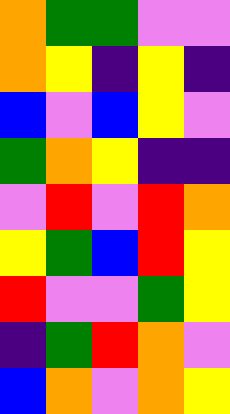[["orange", "green", "green", "violet", "violet"], ["orange", "yellow", "indigo", "yellow", "indigo"], ["blue", "violet", "blue", "yellow", "violet"], ["green", "orange", "yellow", "indigo", "indigo"], ["violet", "red", "violet", "red", "orange"], ["yellow", "green", "blue", "red", "yellow"], ["red", "violet", "violet", "green", "yellow"], ["indigo", "green", "red", "orange", "violet"], ["blue", "orange", "violet", "orange", "yellow"]]